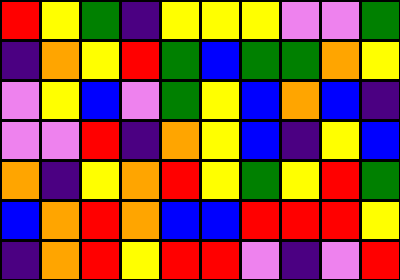[["red", "yellow", "green", "indigo", "yellow", "yellow", "yellow", "violet", "violet", "green"], ["indigo", "orange", "yellow", "red", "green", "blue", "green", "green", "orange", "yellow"], ["violet", "yellow", "blue", "violet", "green", "yellow", "blue", "orange", "blue", "indigo"], ["violet", "violet", "red", "indigo", "orange", "yellow", "blue", "indigo", "yellow", "blue"], ["orange", "indigo", "yellow", "orange", "red", "yellow", "green", "yellow", "red", "green"], ["blue", "orange", "red", "orange", "blue", "blue", "red", "red", "red", "yellow"], ["indigo", "orange", "red", "yellow", "red", "red", "violet", "indigo", "violet", "red"]]